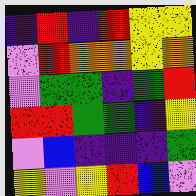[["indigo", "red", "indigo", "red", "yellow", "yellow"], ["violet", "red", "orange", "orange", "yellow", "orange"], ["violet", "green", "green", "indigo", "green", "red"], ["red", "red", "green", "green", "indigo", "yellow"], ["violet", "blue", "indigo", "indigo", "indigo", "green"], ["yellow", "violet", "yellow", "red", "blue", "violet"]]